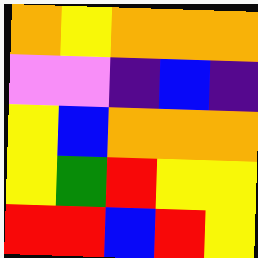[["orange", "yellow", "orange", "orange", "orange"], ["violet", "violet", "indigo", "blue", "indigo"], ["yellow", "blue", "orange", "orange", "orange"], ["yellow", "green", "red", "yellow", "yellow"], ["red", "red", "blue", "red", "yellow"]]